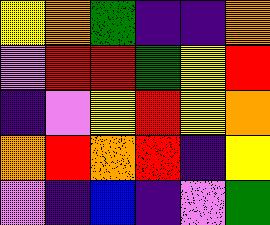[["yellow", "orange", "green", "indigo", "indigo", "orange"], ["violet", "red", "red", "green", "yellow", "red"], ["indigo", "violet", "yellow", "red", "yellow", "orange"], ["orange", "red", "orange", "red", "indigo", "yellow"], ["violet", "indigo", "blue", "indigo", "violet", "green"]]